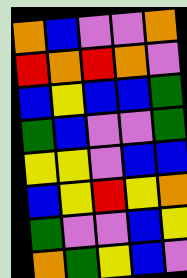[["orange", "blue", "violet", "violet", "orange"], ["red", "orange", "red", "orange", "violet"], ["blue", "yellow", "blue", "blue", "green"], ["green", "blue", "violet", "violet", "green"], ["yellow", "yellow", "violet", "blue", "blue"], ["blue", "yellow", "red", "yellow", "orange"], ["green", "violet", "violet", "blue", "yellow"], ["orange", "green", "yellow", "blue", "violet"]]